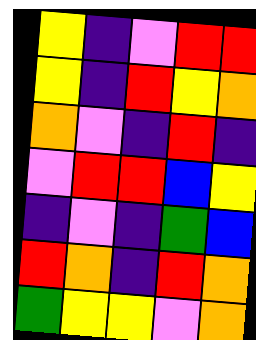[["yellow", "indigo", "violet", "red", "red"], ["yellow", "indigo", "red", "yellow", "orange"], ["orange", "violet", "indigo", "red", "indigo"], ["violet", "red", "red", "blue", "yellow"], ["indigo", "violet", "indigo", "green", "blue"], ["red", "orange", "indigo", "red", "orange"], ["green", "yellow", "yellow", "violet", "orange"]]